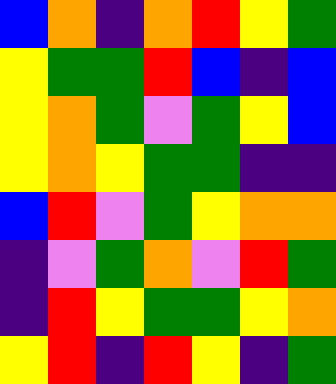[["blue", "orange", "indigo", "orange", "red", "yellow", "green"], ["yellow", "green", "green", "red", "blue", "indigo", "blue"], ["yellow", "orange", "green", "violet", "green", "yellow", "blue"], ["yellow", "orange", "yellow", "green", "green", "indigo", "indigo"], ["blue", "red", "violet", "green", "yellow", "orange", "orange"], ["indigo", "violet", "green", "orange", "violet", "red", "green"], ["indigo", "red", "yellow", "green", "green", "yellow", "orange"], ["yellow", "red", "indigo", "red", "yellow", "indigo", "green"]]